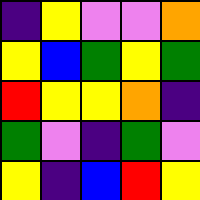[["indigo", "yellow", "violet", "violet", "orange"], ["yellow", "blue", "green", "yellow", "green"], ["red", "yellow", "yellow", "orange", "indigo"], ["green", "violet", "indigo", "green", "violet"], ["yellow", "indigo", "blue", "red", "yellow"]]